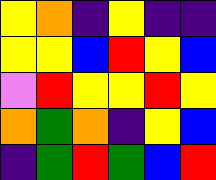[["yellow", "orange", "indigo", "yellow", "indigo", "indigo"], ["yellow", "yellow", "blue", "red", "yellow", "blue"], ["violet", "red", "yellow", "yellow", "red", "yellow"], ["orange", "green", "orange", "indigo", "yellow", "blue"], ["indigo", "green", "red", "green", "blue", "red"]]